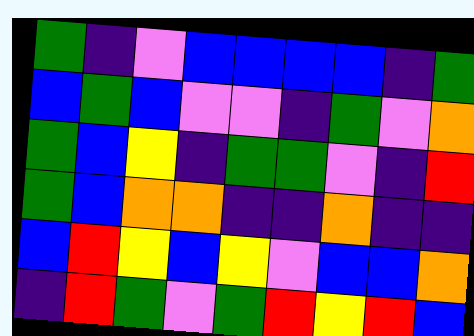[["green", "indigo", "violet", "blue", "blue", "blue", "blue", "indigo", "green"], ["blue", "green", "blue", "violet", "violet", "indigo", "green", "violet", "orange"], ["green", "blue", "yellow", "indigo", "green", "green", "violet", "indigo", "red"], ["green", "blue", "orange", "orange", "indigo", "indigo", "orange", "indigo", "indigo"], ["blue", "red", "yellow", "blue", "yellow", "violet", "blue", "blue", "orange"], ["indigo", "red", "green", "violet", "green", "red", "yellow", "red", "blue"]]